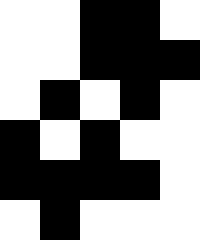[["white", "white", "black", "black", "white"], ["white", "white", "black", "black", "black"], ["white", "black", "white", "black", "white"], ["black", "white", "black", "white", "white"], ["black", "black", "black", "black", "white"], ["white", "black", "white", "white", "white"]]